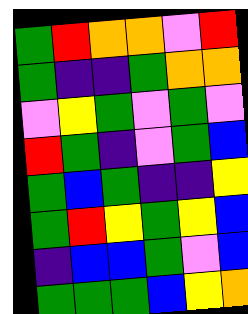[["green", "red", "orange", "orange", "violet", "red"], ["green", "indigo", "indigo", "green", "orange", "orange"], ["violet", "yellow", "green", "violet", "green", "violet"], ["red", "green", "indigo", "violet", "green", "blue"], ["green", "blue", "green", "indigo", "indigo", "yellow"], ["green", "red", "yellow", "green", "yellow", "blue"], ["indigo", "blue", "blue", "green", "violet", "blue"], ["green", "green", "green", "blue", "yellow", "orange"]]